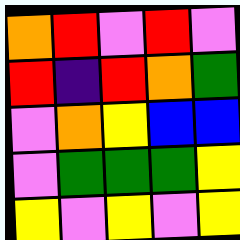[["orange", "red", "violet", "red", "violet"], ["red", "indigo", "red", "orange", "green"], ["violet", "orange", "yellow", "blue", "blue"], ["violet", "green", "green", "green", "yellow"], ["yellow", "violet", "yellow", "violet", "yellow"]]